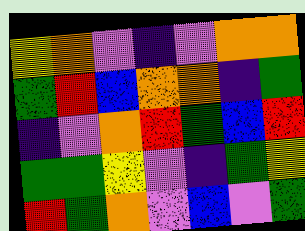[["yellow", "orange", "violet", "indigo", "violet", "orange", "orange"], ["green", "red", "blue", "orange", "orange", "indigo", "green"], ["indigo", "violet", "orange", "red", "green", "blue", "red"], ["green", "green", "yellow", "violet", "indigo", "green", "yellow"], ["red", "green", "orange", "violet", "blue", "violet", "green"]]